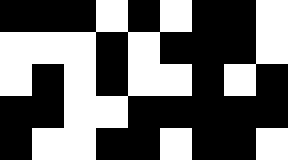[["black", "black", "black", "white", "black", "white", "black", "black", "white"], ["white", "white", "white", "black", "white", "black", "black", "black", "white"], ["white", "black", "white", "black", "white", "white", "black", "white", "black"], ["black", "black", "white", "white", "black", "black", "black", "black", "black"], ["black", "white", "white", "black", "black", "white", "black", "black", "white"]]